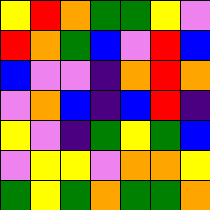[["yellow", "red", "orange", "green", "green", "yellow", "violet"], ["red", "orange", "green", "blue", "violet", "red", "blue"], ["blue", "violet", "violet", "indigo", "orange", "red", "orange"], ["violet", "orange", "blue", "indigo", "blue", "red", "indigo"], ["yellow", "violet", "indigo", "green", "yellow", "green", "blue"], ["violet", "yellow", "yellow", "violet", "orange", "orange", "yellow"], ["green", "yellow", "green", "orange", "green", "green", "orange"]]